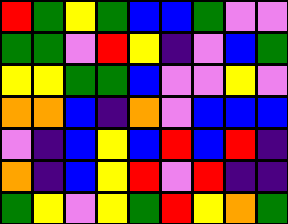[["red", "green", "yellow", "green", "blue", "blue", "green", "violet", "violet"], ["green", "green", "violet", "red", "yellow", "indigo", "violet", "blue", "green"], ["yellow", "yellow", "green", "green", "blue", "violet", "violet", "yellow", "violet"], ["orange", "orange", "blue", "indigo", "orange", "violet", "blue", "blue", "blue"], ["violet", "indigo", "blue", "yellow", "blue", "red", "blue", "red", "indigo"], ["orange", "indigo", "blue", "yellow", "red", "violet", "red", "indigo", "indigo"], ["green", "yellow", "violet", "yellow", "green", "red", "yellow", "orange", "green"]]